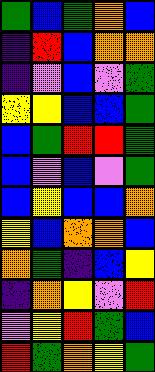[["green", "blue", "green", "orange", "blue"], ["indigo", "red", "blue", "orange", "orange"], ["indigo", "violet", "blue", "violet", "green"], ["yellow", "yellow", "blue", "blue", "green"], ["blue", "green", "red", "red", "green"], ["blue", "violet", "blue", "violet", "green"], ["blue", "yellow", "blue", "blue", "orange"], ["yellow", "blue", "orange", "orange", "blue"], ["orange", "green", "indigo", "blue", "yellow"], ["indigo", "orange", "yellow", "violet", "red"], ["violet", "yellow", "red", "green", "blue"], ["red", "green", "orange", "yellow", "green"]]